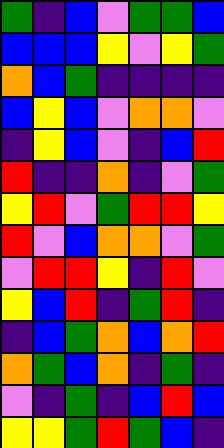[["green", "indigo", "blue", "violet", "green", "green", "blue"], ["blue", "blue", "blue", "yellow", "violet", "yellow", "green"], ["orange", "blue", "green", "indigo", "indigo", "indigo", "indigo"], ["blue", "yellow", "blue", "violet", "orange", "orange", "violet"], ["indigo", "yellow", "blue", "violet", "indigo", "blue", "red"], ["red", "indigo", "indigo", "orange", "indigo", "violet", "green"], ["yellow", "red", "violet", "green", "red", "red", "yellow"], ["red", "violet", "blue", "orange", "orange", "violet", "green"], ["violet", "red", "red", "yellow", "indigo", "red", "violet"], ["yellow", "blue", "red", "indigo", "green", "red", "indigo"], ["indigo", "blue", "green", "orange", "blue", "orange", "red"], ["orange", "green", "blue", "orange", "indigo", "green", "indigo"], ["violet", "indigo", "green", "indigo", "blue", "red", "blue"], ["yellow", "yellow", "green", "red", "green", "blue", "indigo"]]